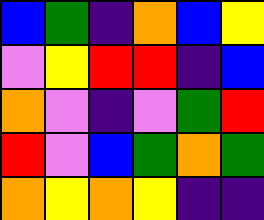[["blue", "green", "indigo", "orange", "blue", "yellow"], ["violet", "yellow", "red", "red", "indigo", "blue"], ["orange", "violet", "indigo", "violet", "green", "red"], ["red", "violet", "blue", "green", "orange", "green"], ["orange", "yellow", "orange", "yellow", "indigo", "indigo"]]